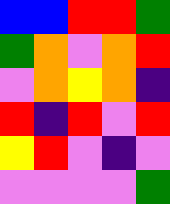[["blue", "blue", "red", "red", "green"], ["green", "orange", "violet", "orange", "red"], ["violet", "orange", "yellow", "orange", "indigo"], ["red", "indigo", "red", "violet", "red"], ["yellow", "red", "violet", "indigo", "violet"], ["violet", "violet", "violet", "violet", "green"]]